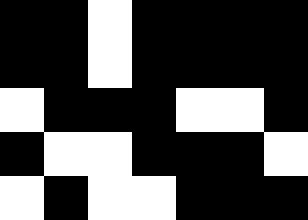[["black", "black", "white", "black", "black", "black", "black"], ["black", "black", "white", "black", "black", "black", "black"], ["white", "black", "black", "black", "white", "white", "black"], ["black", "white", "white", "black", "black", "black", "white"], ["white", "black", "white", "white", "black", "black", "black"]]